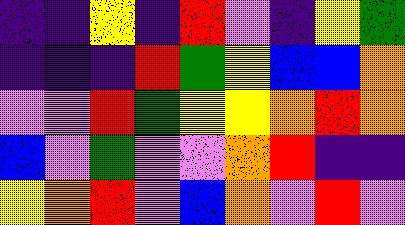[["indigo", "indigo", "yellow", "indigo", "red", "violet", "indigo", "yellow", "green"], ["indigo", "indigo", "indigo", "red", "green", "yellow", "blue", "blue", "orange"], ["violet", "violet", "red", "green", "yellow", "yellow", "orange", "red", "orange"], ["blue", "violet", "green", "violet", "violet", "orange", "red", "indigo", "indigo"], ["yellow", "orange", "red", "violet", "blue", "orange", "violet", "red", "violet"]]